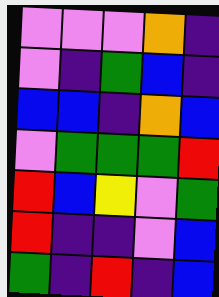[["violet", "violet", "violet", "orange", "indigo"], ["violet", "indigo", "green", "blue", "indigo"], ["blue", "blue", "indigo", "orange", "blue"], ["violet", "green", "green", "green", "red"], ["red", "blue", "yellow", "violet", "green"], ["red", "indigo", "indigo", "violet", "blue"], ["green", "indigo", "red", "indigo", "blue"]]